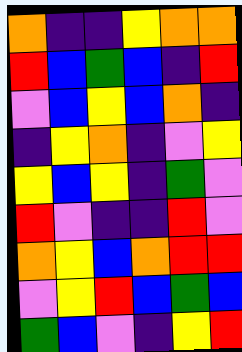[["orange", "indigo", "indigo", "yellow", "orange", "orange"], ["red", "blue", "green", "blue", "indigo", "red"], ["violet", "blue", "yellow", "blue", "orange", "indigo"], ["indigo", "yellow", "orange", "indigo", "violet", "yellow"], ["yellow", "blue", "yellow", "indigo", "green", "violet"], ["red", "violet", "indigo", "indigo", "red", "violet"], ["orange", "yellow", "blue", "orange", "red", "red"], ["violet", "yellow", "red", "blue", "green", "blue"], ["green", "blue", "violet", "indigo", "yellow", "red"]]